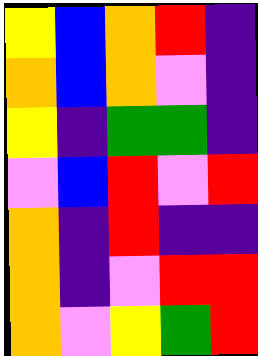[["yellow", "blue", "orange", "red", "indigo"], ["orange", "blue", "orange", "violet", "indigo"], ["yellow", "indigo", "green", "green", "indigo"], ["violet", "blue", "red", "violet", "red"], ["orange", "indigo", "red", "indigo", "indigo"], ["orange", "indigo", "violet", "red", "red"], ["orange", "violet", "yellow", "green", "red"]]